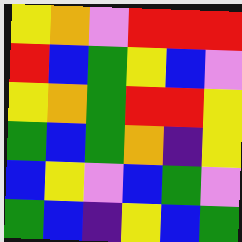[["yellow", "orange", "violet", "red", "red", "red"], ["red", "blue", "green", "yellow", "blue", "violet"], ["yellow", "orange", "green", "red", "red", "yellow"], ["green", "blue", "green", "orange", "indigo", "yellow"], ["blue", "yellow", "violet", "blue", "green", "violet"], ["green", "blue", "indigo", "yellow", "blue", "green"]]